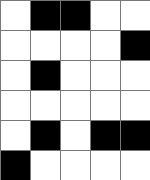[["white", "black", "black", "white", "white"], ["white", "white", "white", "white", "black"], ["white", "black", "white", "white", "white"], ["white", "white", "white", "white", "white"], ["white", "black", "white", "black", "black"], ["black", "white", "white", "white", "white"]]